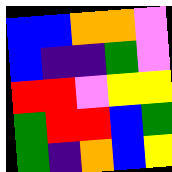[["blue", "blue", "orange", "orange", "violet"], ["blue", "indigo", "indigo", "green", "violet"], ["red", "red", "violet", "yellow", "yellow"], ["green", "red", "red", "blue", "green"], ["green", "indigo", "orange", "blue", "yellow"]]